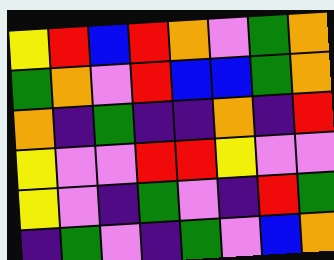[["yellow", "red", "blue", "red", "orange", "violet", "green", "orange"], ["green", "orange", "violet", "red", "blue", "blue", "green", "orange"], ["orange", "indigo", "green", "indigo", "indigo", "orange", "indigo", "red"], ["yellow", "violet", "violet", "red", "red", "yellow", "violet", "violet"], ["yellow", "violet", "indigo", "green", "violet", "indigo", "red", "green"], ["indigo", "green", "violet", "indigo", "green", "violet", "blue", "orange"]]